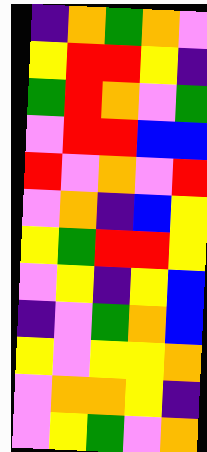[["indigo", "orange", "green", "orange", "violet"], ["yellow", "red", "red", "yellow", "indigo"], ["green", "red", "orange", "violet", "green"], ["violet", "red", "red", "blue", "blue"], ["red", "violet", "orange", "violet", "red"], ["violet", "orange", "indigo", "blue", "yellow"], ["yellow", "green", "red", "red", "yellow"], ["violet", "yellow", "indigo", "yellow", "blue"], ["indigo", "violet", "green", "orange", "blue"], ["yellow", "violet", "yellow", "yellow", "orange"], ["violet", "orange", "orange", "yellow", "indigo"], ["violet", "yellow", "green", "violet", "orange"]]